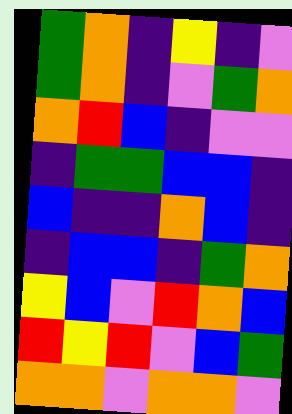[["green", "orange", "indigo", "yellow", "indigo", "violet"], ["green", "orange", "indigo", "violet", "green", "orange"], ["orange", "red", "blue", "indigo", "violet", "violet"], ["indigo", "green", "green", "blue", "blue", "indigo"], ["blue", "indigo", "indigo", "orange", "blue", "indigo"], ["indigo", "blue", "blue", "indigo", "green", "orange"], ["yellow", "blue", "violet", "red", "orange", "blue"], ["red", "yellow", "red", "violet", "blue", "green"], ["orange", "orange", "violet", "orange", "orange", "violet"]]